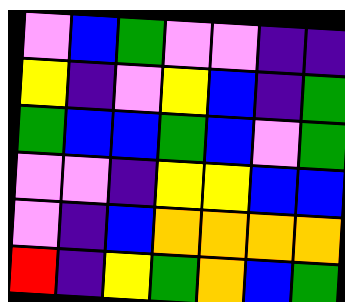[["violet", "blue", "green", "violet", "violet", "indigo", "indigo"], ["yellow", "indigo", "violet", "yellow", "blue", "indigo", "green"], ["green", "blue", "blue", "green", "blue", "violet", "green"], ["violet", "violet", "indigo", "yellow", "yellow", "blue", "blue"], ["violet", "indigo", "blue", "orange", "orange", "orange", "orange"], ["red", "indigo", "yellow", "green", "orange", "blue", "green"]]